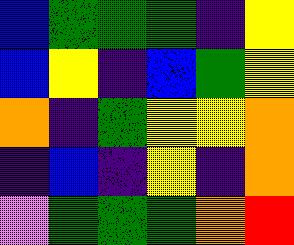[["blue", "green", "green", "green", "indigo", "yellow"], ["blue", "yellow", "indigo", "blue", "green", "yellow"], ["orange", "indigo", "green", "yellow", "yellow", "orange"], ["indigo", "blue", "indigo", "yellow", "indigo", "orange"], ["violet", "green", "green", "green", "orange", "red"]]